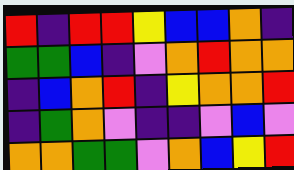[["red", "indigo", "red", "red", "yellow", "blue", "blue", "orange", "indigo"], ["green", "green", "blue", "indigo", "violet", "orange", "red", "orange", "orange"], ["indigo", "blue", "orange", "red", "indigo", "yellow", "orange", "orange", "red"], ["indigo", "green", "orange", "violet", "indigo", "indigo", "violet", "blue", "violet"], ["orange", "orange", "green", "green", "violet", "orange", "blue", "yellow", "red"]]